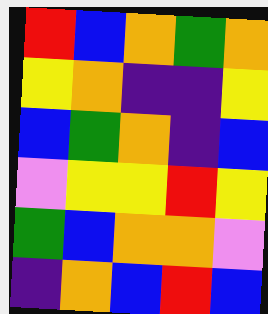[["red", "blue", "orange", "green", "orange"], ["yellow", "orange", "indigo", "indigo", "yellow"], ["blue", "green", "orange", "indigo", "blue"], ["violet", "yellow", "yellow", "red", "yellow"], ["green", "blue", "orange", "orange", "violet"], ["indigo", "orange", "blue", "red", "blue"]]